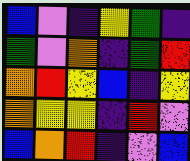[["blue", "violet", "indigo", "yellow", "green", "indigo"], ["green", "violet", "orange", "indigo", "green", "red"], ["orange", "red", "yellow", "blue", "indigo", "yellow"], ["orange", "yellow", "yellow", "indigo", "red", "violet"], ["blue", "orange", "red", "indigo", "violet", "blue"]]